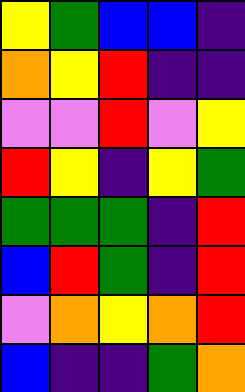[["yellow", "green", "blue", "blue", "indigo"], ["orange", "yellow", "red", "indigo", "indigo"], ["violet", "violet", "red", "violet", "yellow"], ["red", "yellow", "indigo", "yellow", "green"], ["green", "green", "green", "indigo", "red"], ["blue", "red", "green", "indigo", "red"], ["violet", "orange", "yellow", "orange", "red"], ["blue", "indigo", "indigo", "green", "orange"]]